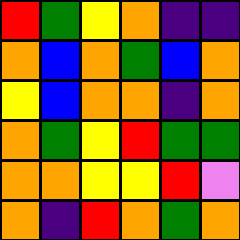[["red", "green", "yellow", "orange", "indigo", "indigo"], ["orange", "blue", "orange", "green", "blue", "orange"], ["yellow", "blue", "orange", "orange", "indigo", "orange"], ["orange", "green", "yellow", "red", "green", "green"], ["orange", "orange", "yellow", "yellow", "red", "violet"], ["orange", "indigo", "red", "orange", "green", "orange"]]